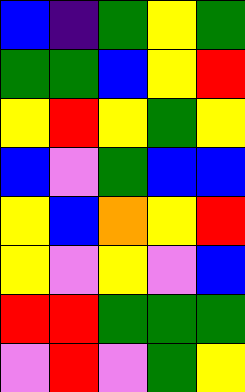[["blue", "indigo", "green", "yellow", "green"], ["green", "green", "blue", "yellow", "red"], ["yellow", "red", "yellow", "green", "yellow"], ["blue", "violet", "green", "blue", "blue"], ["yellow", "blue", "orange", "yellow", "red"], ["yellow", "violet", "yellow", "violet", "blue"], ["red", "red", "green", "green", "green"], ["violet", "red", "violet", "green", "yellow"]]